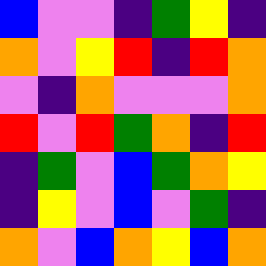[["blue", "violet", "violet", "indigo", "green", "yellow", "indigo"], ["orange", "violet", "yellow", "red", "indigo", "red", "orange"], ["violet", "indigo", "orange", "violet", "violet", "violet", "orange"], ["red", "violet", "red", "green", "orange", "indigo", "red"], ["indigo", "green", "violet", "blue", "green", "orange", "yellow"], ["indigo", "yellow", "violet", "blue", "violet", "green", "indigo"], ["orange", "violet", "blue", "orange", "yellow", "blue", "orange"]]